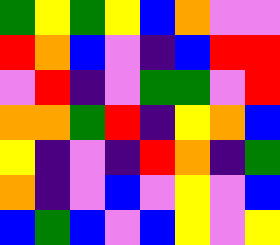[["green", "yellow", "green", "yellow", "blue", "orange", "violet", "violet"], ["red", "orange", "blue", "violet", "indigo", "blue", "red", "red"], ["violet", "red", "indigo", "violet", "green", "green", "violet", "red"], ["orange", "orange", "green", "red", "indigo", "yellow", "orange", "blue"], ["yellow", "indigo", "violet", "indigo", "red", "orange", "indigo", "green"], ["orange", "indigo", "violet", "blue", "violet", "yellow", "violet", "blue"], ["blue", "green", "blue", "violet", "blue", "yellow", "violet", "yellow"]]